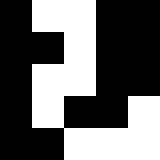[["black", "white", "white", "black", "black"], ["black", "black", "white", "black", "black"], ["black", "white", "white", "black", "black"], ["black", "white", "black", "black", "white"], ["black", "black", "white", "white", "white"]]